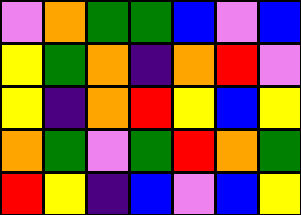[["violet", "orange", "green", "green", "blue", "violet", "blue"], ["yellow", "green", "orange", "indigo", "orange", "red", "violet"], ["yellow", "indigo", "orange", "red", "yellow", "blue", "yellow"], ["orange", "green", "violet", "green", "red", "orange", "green"], ["red", "yellow", "indigo", "blue", "violet", "blue", "yellow"]]